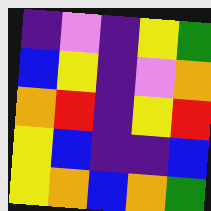[["indigo", "violet", "indigo", "yellow", "green"], ["blue", "yellow", "indigo", "violet", "orange"], ["orange", "red", "indigo", "yellow", "red"], ["yellow", "blue", "indigo", "indigo", "blue"], ["yellow", "orange", "blue", "orange", "green"]]